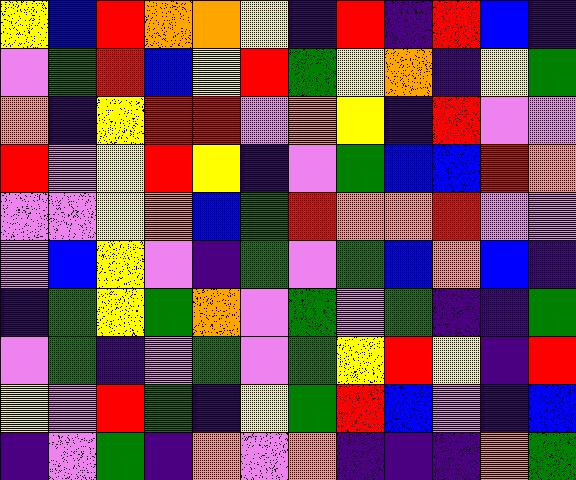[["yellow", "blue", "red", "orange", "orange", "yellow", "indigo", "red", "indigo", "red", "blue", "indigo"], ["violet", "green", "red", "blue", "yellow", "red", "green", "yellow", "orange", "indigo", "yellow", "green"], ["orange", "indigo", "yellow", "red", "red", "violet", "orange", "yellow", "indigo", "red", "violet", "violet"], ["red", "violet", "yellow", "red", "yellow", "indigo", "violet", "green", "blue", "blue", "red", "orange"], ["violet", "violet", "yellow", "orange", "blue", "green", "red", "orange", "orange", "red", "violet", "violet"], ["violet", "blue", "yellow", "violet", "indigo", "green", "violet", "green", "blue", "orange", "blue", "indigo"], ["indigo", "green", "yellow", "green", "orange", "violet", "green", "violet", "green", "indigo", "indigo", "green"], ["violet", "green", "indigo", "violet", "green", "violet", "green", "yellow", "red", "yellow", "indigo", "red"], ["yellow", "violet", "red", "green", "indigo", "yellow", "green", "red", "blue", "violet", "indigo", "blue"], ["indigo", "violet", "green", "indigo", "orange", "violet", "orange", "indigo", "indigo", "indigo", "orange", "green"]]